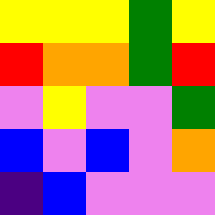[["yellow", "yellow", "yellow", "green", "yellow"], ["red", "orange", "orange", "green", "red"], ["violet", "yellow", "violet", "violet", "green"], ["blue", "violet", "blue", "violet", "orange"], ["indigo", "blue", "violet", "violet", "violet"]]